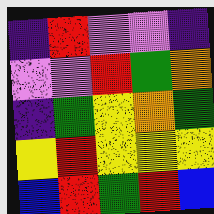[["indigo", "red", "violet", "violet", "indigo"], ["violet", "violet", "red", "green", "orange"], ["indigo", "green", "yellow", "orange", "green"], ["yellow", "red", "yellow", "yellow", "yellow"], ["blue", "red", "green", "red", "blue"]]